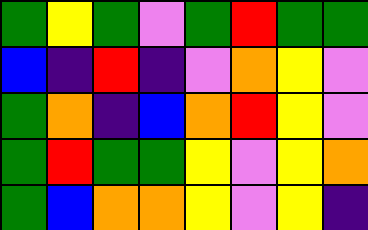[["green", "yellow", "green", "violet", "green", "red", "green", "green"], ["blue", "indigo", "red", "indigo", "violet", "orange", "yellow", "violet"], ["green", "orange", "indigo", "blue", "orange", "red", "yellow", "violet"], ["green", "red", "green", "green", "yellow", "violet", "yellow", "orange"], ["green", "blue", "orange", "orange", "yellow", "violet", "yellow", "indigo"]]